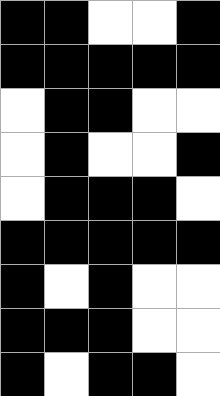[["black", "black", "white", "white", "black"], ["black", "black", "black", "black", "black"], ["white", "black", "black", "white", "white"], ["white", "black", "white", "white", "black"], ["white", "black", "black", "black", "white"], ["black", "black", "black", "black", "black"], ["black", "white", "black", "white", "white"], ["black", "black", "black", "white", "white"], ["black", "white", "black", "black", "white"]]